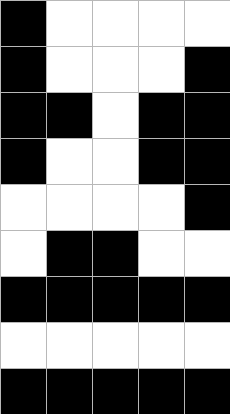[["black", "white", "white", "white", "white"], ["black", "white", "white", "white", "black"], ["black", "black", "white", "black", "black"], ["black", "white", "white", "black", "black"], ["white", "white", "white", "white", "black"], ["white", "black", "black", "white", "white"], ["black", "black", "black", "black", "black"], ["white", "white", "white", "white", "white"], ["black", "black", "black", "black", "black"]]